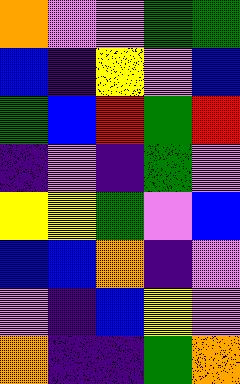[["orange", "violet", "violet", "green", "green"], ["blue", "indigo", "yellow", "violet", "blue"], ["green", "blue", "red", "green", "red"], ["indigo", "violet", "indigo", "green", "violet"], ["yellow", "yellow", "green", "violet", "blue"], ["blue", "blue", "orange", "indigo", "violet"], ["violet", "indigo", "blue", "yellow", "violet"], ["orange", "indigo", "indigo", "green", "orange"]]